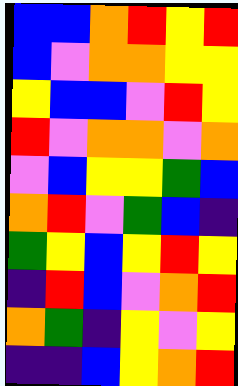[["blue", "blue", "orange", "red", "yellow", "red"], ["blue", "violet", "orange", "orange", "yellow", "yellow"], ["yellow", "blue", "blue", "violet", "red", "yellow"], ["red", "violet", "orange", "orange", "violet", "orange"], ["violet", "blue", "yellow", "yellow", "green", "blue"], ["orange", "red", "violet", "green", "blue", "indigo"], ["green", "yellow", "blue", "yellow", "red", "yellow"], ["indigo", "red", "blue", "violet", "orange", "red"], ["orange", "green", "indigo", "yellow", "violet", "yellow"], ["indigo", "indigo", "blue", "yellow", "orange", "red"]]